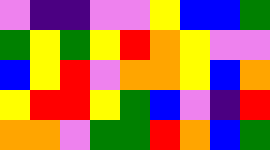[["violet", "indigo", "indigo", "violet", "violet", "yellow", "blue", "blue", "green"], ["green", "yellow", "green", "yellow", "red", "orange", "yellow", "violet", "violet"], ["blue", "yellow", "red", "violet", "orange", "orange", "yellow", "blue", "orange"], ["yellow", "red", "red", "yellow", "green", "blue", "violet", "indigo", "red"], ["orange", "orange", "violet", "green", "green", "red", "orange", "blue", "green"]]